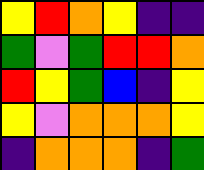[["yellow", "red", "orange", "yellow", "indigo", "indigo"], ["green", "violet", "green", "red", "red", "orange"], ["red", "yellow", "green", "blue", "indigo", "yellow"], ["yellow", "violet", "orange", "orange", "orange", "yellow"], ["indigo", "orange", "orange", "orange", "indigo", "green"]]